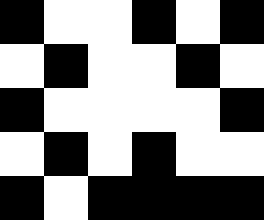[["black", "white", "white", "black", "white", "black"], ["white", "black", "white", "white", "black", "white"], ["black", "white", "white", "white", "white", "black"], ["white", "black", "white", "black", "white", "white"], ["black", "white", "black", "black", "black", "black"]]